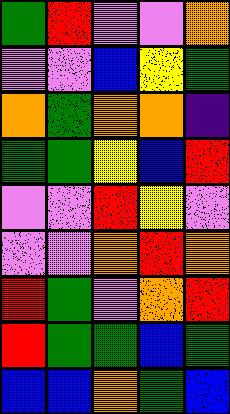[["green", "red", "violet", "violet", "orange"], ["violet", "violet", "blue", "yellow", "green"], ["orange", "green", "orange", "orange", "indigo"], ["green", "green", "yellow", "blue", "red"], ["violet", "violet", "red", "yellow", "violet"], ["violet", "violet", "orange", "red", "orange"], ["red", "green", "violet", "orange", "red"], ["red", "green", "green", "blue", "green"], ["blue", "blue", "orange", "green", "blue"]]